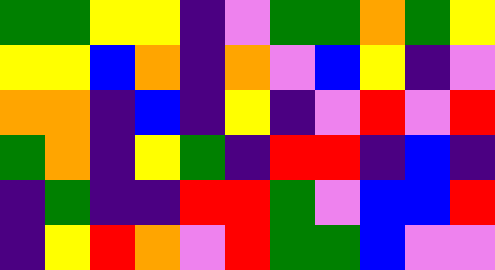[["green", "green", "yellow", "yellow", "indigo", "violet", "green", "green", "orange", "green", "yellow"], ["yellow", "yellow", "blue", "orange", "indigo", "orange", "violet", "blue", "yellow", "indigo", "violet"], ["orange", "orange", "indigo", "blue", "indigo", "yellow", "indigo", "violet", "red", "violet", "red"], ["green", "orange", "indigo", "yellow", "green", "indigo", "red", "red", "indigo", "blue", "indigo"], ["indigo", "green", "indigo", "indigo", "red", "red", "green", "violet", "blue", "blue", "red"], ["indigo", "yellow", "red", "orange", "violet", "red", "green", "green", "blue", "violet", "violet"]]